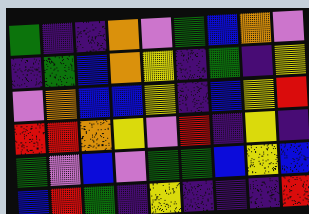[["green", "indigo", "indigo", "orange", "violet", "green", "blue", "orange", "violet"], ["indigo", "green", "blue", "orange", "yellow", "indigo", "green", "indigo", "yellow"], ["violet", "orange", "blue", "blue", "yellow", "indigo", "blue", "yellow", "red"], ["red", "red", "orange", "yellow", "violet", "red", "indigo", "yellow", "indigo"], ["green", "violet", "blue", "violet", "green", "green", "blue", "yellow", "blue"], ["blue", "red", "green", "indigo", "yellow", "indigo", "indigo", "indigo", "red"]]